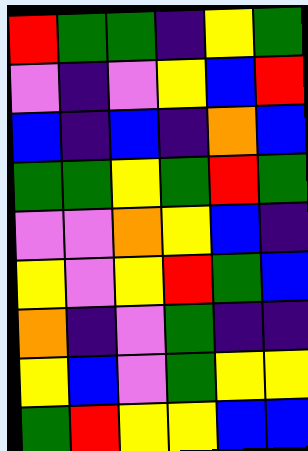[["red", "green", "green", "indigo", "yellow", "green"], ["violet", "indigo", "violet", "yellow", "blue", "red"], ["blue", "indigo", "blue", "indigo", "orange", "blue"], ["green", "green", "yellow", "green", "red", "green"], ["violet", "violet", "orange", "yellow", "blue", "indigo"], ["yellow", "violet", "yellow", "red", "green", "blue"], ["orange", "indigo", "violet", "green", "indigo", "indigo"], ["yellow", "blue", "violet", "green", "yellow", "yellow"], ["green", "red", "yellow", "yellow", "blue", "blue"]]